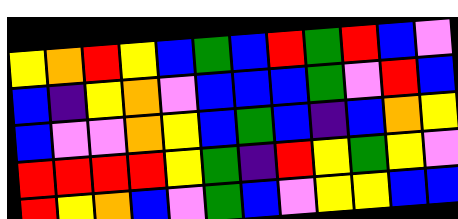[["yellow", "orange", "red", "yellow", "blue", "green", "blue", "red", "green", "red", "blue", "violet"], ["blue", "indigo", "yellow", "orange", "violet", "blue", "blue", "blue", "green", "violet", "red", "blue"], ["blue", "violet", "violet", "orange", "yellow", "blue", "green", "blue", "indigo", "blue", "orange", "yellow"], ["red", "red", "red", "red", "yellow", "green", "indigo", "red", "yellow", "green", "yellow", "violet"], ["red", "yellow", "orange", "blue", "violet", "green", "blue", "violet", "yellow", "yellow", "blue", "blue"]]